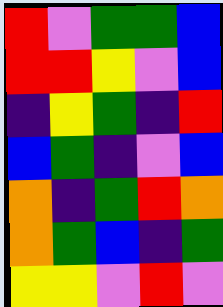[["red", "violet", "green", "green", "blue"], ["red", "red", "yellow", "violet", "blue"], ["indigo", "yellow", "green", "indigo", "red"], ["blue", "green", "indigo", "violet", "blue"], ["orange", "indigo", "green", "red", "orange"], ["orange", "green", "blue", "indigo", "green"], ["yellow", "yellow", "violet", "red", "violet"]]